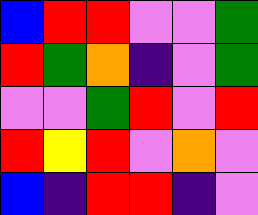[["blue", "red", "red", "violet", "violet", "green"], ["red", "green", "orange", "indigo", "violet", "green"], ["violet", "violet", "green", "red", "violet", "red"], ["red", "yellow", "red", "violet", "orange", "violet"], ["blue", "indigo", "red", "red", "indigo", "violet"]]